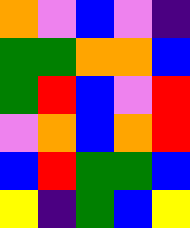[["orange", "violet", "blue", "violet", "indigo"], ["green", "green", "orange", "orange", "blue"], ["green", "red", "blue", "violet", "red"], ["violet", "orange", "blue", "orange", "red"], ["blue", "red", "green", "green", "blue"], ["yellow", "indigo", "green", "blue", "yellow"]]